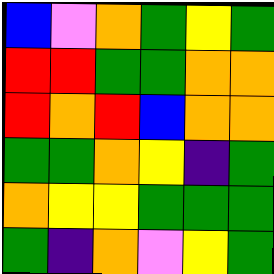[["blue", "violet", "orange", "green", "yellow", "green"], ["red", "red", "green", "green", "orange", "orange"], ["red", "orange", "red", "blue", "orange", "orange"], ["green", "green", "orange", "yellow", "indigo", "green"], ["orange", "yellow", "yellow", "green", "green", "green"], ["green", "indigo", "orange", "violet", "yellow", "green"]]